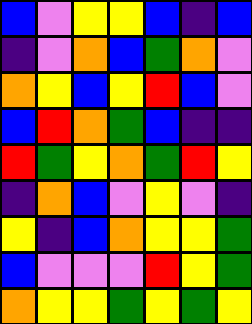[["blue", "violet", "yellow", "yellow", "blue", "indigo", "blue"], ["indigo", "violet", "orange", "blue", "green", "orange", "violet"], ["orange", "yellow", "blue", "yellow", "red", "blue", "violet"], ["blue", "red", "orange", "green", "blue", "indigo", "indigo"], ["red", "green", "yellow", "orange", "green", "red", "yellow"], ["indigo", "orange", "blue", "violet", "yellow", "violet", "indigo"], ["yellow", "indigo", "blue", "orange", "yellow", "yellow", "green"], ["blue", "violet", "violet", "violet", "red", "yellow", "green"], ["orange", "yellow", "yellow", "green", "yellow", "green", "yellow"]]